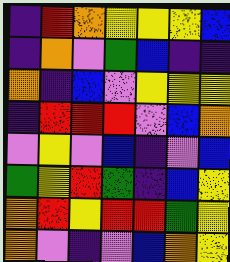[["indigo", "red", "orange", "yellow", "yellow", "yellow", "blue"], ["indigo", "orange", "violet", "green", "blue", "indigo", "indigo"], ["orange", "indigo", "blue", "violet", "yellow", "yellow", "yellow"], ["indigo", "red", "red", "red", "violet", "blue", "orange"], ["violet", "yellow", "violet", "blue", "indigo", "violet", "blue"], ["green", "yellow", "red", "green", "indigo", "blue", "yellow"], ["orange", "red", "yellow", "red", "red", "green", "yellow"], ["orange", "violet", "indigo", "violet", "blue", "orange", "yellow"]]